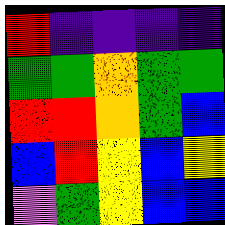[["red", "indigo", "indigo", "indigo", "indigo"], ["green", "green", "orange", "green", "green"], ["red", "red", "orange", "green", "blue"], ["blue", "red", "yellow", "blue", "yellow"], ["violet", "green", "yellow", "blue", "blue"]]